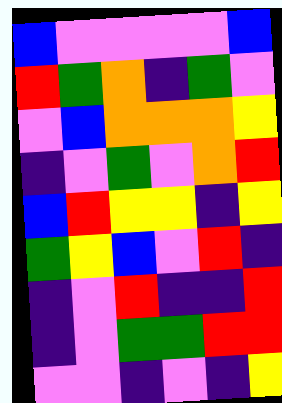[["blue", "violet", "violet", "violet", "violet", "blue"], ["red", "green", "orange", "indigo", "green", "violet"], ["violet", "blue", "orange", "orange", "orange", "yellow"], ["indigo", "violet", "green", "violet", "orange", "red"], ["blue", "red", "yellow", "yellow", "indigo", "yellow"], ["green", "yellow", "blue", "violet", "red", "indigo"], ["indigo", "violet", "red", "indigo", "indigo", "red"], ["indigo", "violet", "green", "green", "red", "red"], ["violet", "violet", "indigo", "violet", "indigo", "yellow"]]